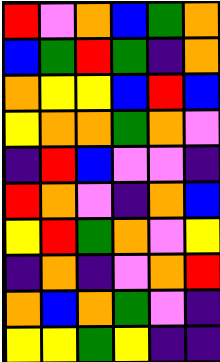[["red", "violet", "orange", "blue", "green", "orange"], ["blue", "green", "red", "green", "indigo", "orange"], ["orange", "yellow", "yellow", "blue", "red", "blue"], ["yellow", "orange", "orange", "green", "orange", "violet"], ["indigo", "red", "blue", "violet", "violet", "indigo"], ["red", "orange", "violet", "indigo", "orange", "blue"], ["yellow", "red", "green", "orange", "violet", "yellow"], ["indigo", "orange", "indigo", "violet", "orange", "red"], ["orange", "blue", "orange", "green", "violet", "indigo"], ["yellow", "yellow", "green", "yellow", "indigo", "indigo"]]